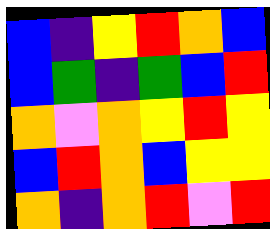[["blue", "indigo", "yellow", "red", "orange", "blue"], ["blue", "green", "indigo", "green", "blue", "red"], ["orange", "violet", "orange", "yellow", "red", "yellow"], ["blue", "red", "orange", "blue", "yellow", "yellow"], ["orange", "indigo", "orange", "red", "violet", "red"]]